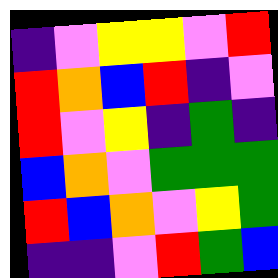[["indigo", "violet", "yellow", "yellow", "violet", "red"], ["red", "orange", "blue", "red", "indigo", "violet"], ["red", "violet", "yellow", "indigo", "green", "indigo"], ["blue", "orange", "violet", "green", "green", "green"], ["red", "blue", "orange", "violet", "yellow", "green"], ["indigo", "indigo", "violet", "red", "green", "blue"]]